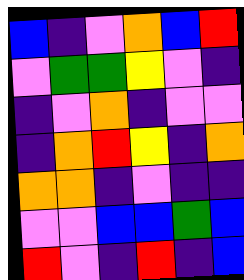[["blue", "indigo", "violet", "orange", "blue", "red"], ["violet", "green", "green", "yellow", "violet", "indigo"], ["indigo", "violet", "orange", "indigo", "violet", "violet"], ["indigo", "orange", "red", "yellow", "indigo", "orange"], ["orange", "orange", "indigo", "violet", "indigo", "indigo"], ["violet", "violet", "blue", "blue", "green", "blue"], ["red", "violet", "indigo", "red", "indigo", "blue"]]